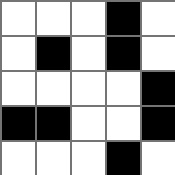[["white", "white", "white", "black", "white"], ["white", "black", "white", "black", "white"], ["white", "white", "white", "white", "black"], ["black", "black", "white", "white", "black"], ["white", "white", "white", "black", "white"]]